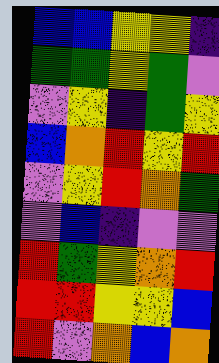[["blue", "blue", "yellow", "yellow", "indigo"], ["green", "green", "yellow", "green", "violet"], ["violet", "yellow", "indigo", "green", "yellow"], ["blue", "orange", "red", "yellow", "red"], ["violet", "yellow", "red", "orange", "green"], ["violet", "blue", "indigo", "violet", "violet"], ["red", "green", "yellow", "orange", "red"], ["red", "red", "yellow", "yellow", "blue"], ["red", "violet", "orange", "blue", "orange"]]